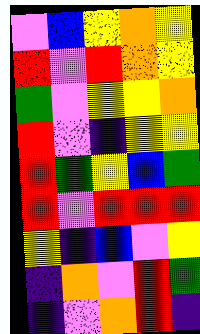[["violet", "blue", "yellow", "orange", "yellow"], ["red", "violet", "red", "orange", "yellow"], ["green", "violet", "yellow", "yellow", "orange"], ["red", "violet", "indigo", "yellow", "yellow"], ["red", "green", "yellow", "blue", "green"], ["red", "violet", "red", "red", "red"], ["yellow", "indigo", "blue", "violet", "yellow"], ["indigo", "orange", "violet", "red", "green"], ["indigo", "violet", "orange", "red", "indigo"]]